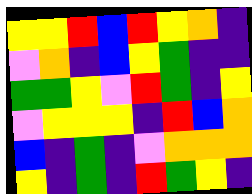[["yellow", "yellow", "red", "blue", "red", "yellow", "orange", "indigo"], ["violet", "orange", "indigo", "blue", "yellow", "green", "indigo", "indigo"], ["green", "green", "yellow", "violet", "red", "green", "indigo", "yellow"], ["violet", "yellow", "yellow", "yellow", "indigo", "red", "blue", "orange"], ["blue", "indigo", "green", "indigo", "violet", "orange", "orange", "orange"], ["yellow", "indigo", "green", "indigo", "red", "green", "yellow", "indigo"]]